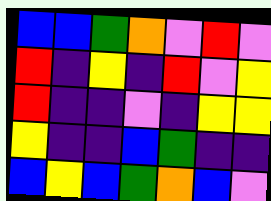[["blue", "blue", "green", "orange", "violet", "red", "violet"], ["red", "indigo", "yellow", "indigo", "red", "violet", "yellow"], ["red", "indigo", "indigo", "violet", "indigo", "yellow", "yellow"], ["yellow", "indigo", "indigo", "blue", "green", "indigo", "indigo"], ["blue", "yellow", "blue", "green", "orange", "blue", "violet"]]